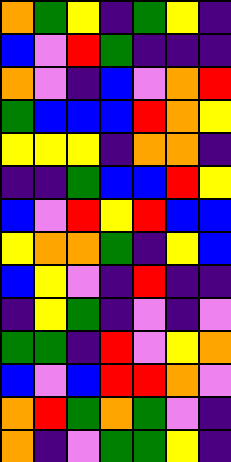[["orange", "green", "yellow", "indigo", "green", "yellow", "indigo"], ["blue", "violet", "red", "green", "indigo", "indigo", "indigo"], ["orange", "violet", "indigo", "blue", "violet", "orange", "red"], ["green", "blue", "blue", "blue", "red", "orange", "yellow"], ["yellow", "yellow", "yellow", "indigo", "orange", "orange", "indigo"], ["indigo", "indigo", "green", "blue", "blue", "red", "yellow"], ["blue", "violet", "red", "yellow", "red", "blue", "blue"], ["yellow", "orange", "orange", "green", "indigo", "yellow", "blue"], ["blue", "yellow", "violet", "indigo", "red", "indigo", "indigo"], ["indigo", "yellow", "green", "indigo", "violet", "indigo", "violet"], ["green", "green", "indigo", "red", "violet", "yellow", "orange"], ["blue", "violet", "blue", "red", "red", "orange", "violet"], ["orange", "red", "green", "orange", "green", "violet", "indigo"], ["orange", "indigo", "violet", "green", "green", "yellow", "indigo"]]